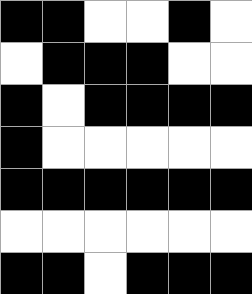[["black", "black", "white", "white", "black", "white"], ["white", "black", "black", "black", "white", "white"], ["black", "white", "black", "black", "black", "black"], ["black", "white", "white", "white", "white", "white"], ["black", "black", "black", "black", "black", "black"], ["white", "white", "white", "white", "white", "white"], ["black", "black", "white", "black", "black", "black"]]